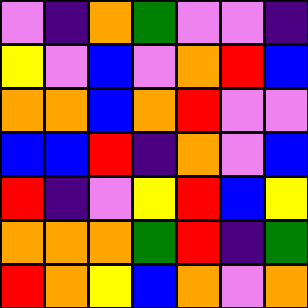[["violet", "indigo", "orange", "green", "violet", "violet", "indigo"], ["yellow", "violet", "blue", "violet", "orange", "red", "blue"], ["orange", "orange", "blue", "orange", "red", "violet", "violet"], ["blue", "blue", "red", "indigo", "orange", "violet", "blue"], ["red", "indigo", "violet", "yellow", "red", "blue", "yellow"], ["orange", "orange", "orange", "green", "red", "indigo", "green"], ["red", "orange", "yellow", "blue", "orange", "violet", "orange"]]